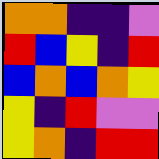[["orange", "orange", "indigo", "indigo", "violet"], ["red", "blue", "yellow", "indigo", "red"], ["blue", "orange", "blue", "orange", "yellow"], ["yellow", "indigo", "red", "violet", "violet"], ["yellow", "orange", "indigo", "red", "red"]]